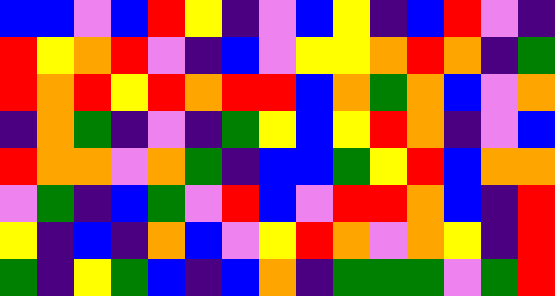[["blue", "blue", "violet", "blue", "red", "yellow", "indigo", "violet", "blue", "yellow", "indigo", "blue", "red", "violet", "indigo"], ["red", "yellow", "orange", "red", "violet", "indigo", "blue", "violet", "yellow", "yellow", "orange", "red", "orange", "indigo", "green"], ["red", "orange", "red", "yellow", "red", "orange", "red", "red", "blue", "orange", "green", "orange", "blue", "violet", "orange"], ["indigo", "orange", "green", "indigo", "violet", "indigo", "green", "yellow", "blue", "yellow", "red", "orange", "indigo", "violet", "blue"], ["red", "orange", "orange", "violet", "orange", "green", "indigo", "blue", "blue", "green", "yellow", "red", "blue", "orange", "orange"], ["violet", "green", "indigo", "blue", "green", "violet", "red", "blue", "violet", "red", "red", "orange", "blue", "indigo", "red"], ["yellow", "indigo", "blue", "indigo", "orange", "blue", "violet", "yellow", "red", "orange", "violet", "orange", "yellow", "indigo", "red"], ["green", "indigo", "yellow", "green", "blue", "indigo", "blue", "orange", "indigo", "green", "green", "green", "violet", "green", "red"]]